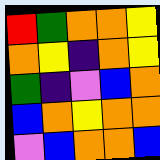[["red", "green", "orange", "orange", "yellow"], ["orange", "yellow", "indigo", "orange", "yellow"], ["green", "indigo", "violet", "blue", "orange"], ["blue", "orange", "yellow", "orange", "orange"], ["violet", "blue", "orange", "orange", "blue"]]